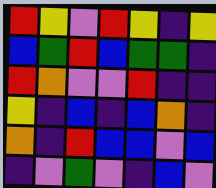[["red", "yellow", "violet", "red", "yellow", "indigo", "yellow"], ["blue", "green", "red", "blue", "green", "green", "indigo"], ["red", "orange", "violet", "violet", "red", "indigo", "indigo"], ["yellow", "indigo", "blue", "indigo", "blue", "orange", "indigo"], ["orange", "indigo", "red", "blue", "blue", "violet", "blue"], ["indigo", "violet", "green", "violet", "indigo", "blue", "violet"]]